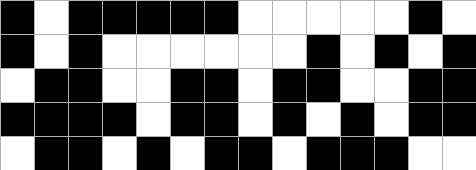[["black", "white", "black", "black", "black", "black", "black", "white", "white", "white", "white", "white", "black", "white"], ["black", "white", "black", "white", "white", "white", "white", "white", "white", "black", "white", "black", "white", "black"], ["white", "black", "black", "white", "white", "black", "black", "white", "black", "black", "white", "white", "black", "black"], ["black", "black", "black", "black", "white", "black", "black", "white", "black", "white", "black", "white", "black", "black"], ["white", "black", "black", "white", "black", "white", "black", "black", "white", "black", "black", "black", "white", "white"]]